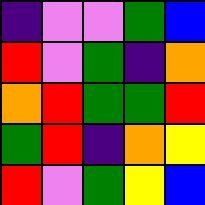[["indigo", "violet", "violet", "green", "blue"], ["red", "violet", "green", "indigo", "orange"], ["orange", "red", "green", "green", "red"], ["green", "red", "indigo", "orange", "yellow"], ["red", "violet", "green", "yellow", "blue"]]